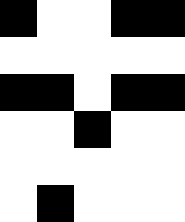[["black", "white", "white", "black", "black"], ["white", "white", "white", "white", "white"], ["black", "black", "white", "black", "black"], ["white", "white", "black", "white", "white"], ["white", "white", "white", "white", "white"], ["white", "black", "white", "white", "white"]]